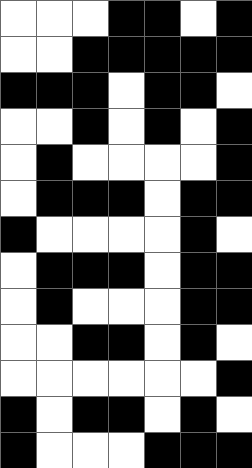[["white", "white", "white", "black", "black", "white", "black"], ["white", "white", "black", "black", "black", "black", "black"], ["black", "black", "black", "white", "black", "black", "white"], ["white", "white", "black", "white", "black", "white", "black"], ["white", "black", "white", "white", "white", "white", "black"], ["white", "black", "black", "black", "white", "black", "black"], ["black", "white", "white", "white", "white", "black", "white"], ["white", "black", "black", "black", "white", "black", "black"], ["white", "black", "white", "white", "white", "black", "black"], ["white", "white", "black", "black", "white", "black", "white"], ["white", "white", "white", "white", "white", "white", "black"], ["black", "white", "black", "black", "white", "black", "white"], ["black", "white", "white", "white", "black", "black", "black"]]